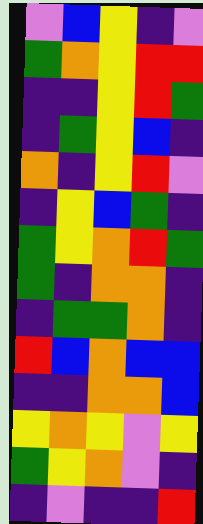[["violet", "blue", "yellow", "indigo", "violet"], ["green", "orange", "yellow", "red", "red"], ["indigo", "indigo", "yellow", "red", "green"], ["indigo", "green", "yellow", "blue", "indigo"], ["orange", "indigo", "yellow", "red", "violet"], ["indigo", "yellow", "blue", "green", "indigo"], ["green", "yellow", "orange", "red", "green"], ["green", "indigo", "orange", "orange", "indigo"], ["indigo", "green", "green", "orange", "indigo"], ["red", "blue", "orange", "blue", "blue"], ["indigo", "indigo", "orange", "orange", "blue"], ["yellow", "orange", "yellow", "violet", "yellow"], ["green", "yellow", "orange", "violet", "indigo"], ["indigo", "violet", "indigo", "indigo", "red"]]